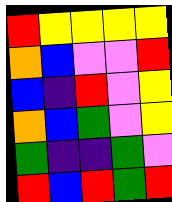[["red", "yellow", "yellow", "yellow", "yellow"], ["orange", "blue", "violet", "violet", "red"], ["blue", "indigo", "red", "violet", "yellow"], ["orange", "blue", "green", "violet", "yellow"], ["green", "indigo", "indigo", "green", "violet"], ["red", "blue", "red", "green", "red"]]